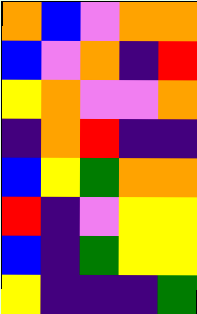[["orange", "blue", "violet", "orange", "orange"], ["blue", "violet", "orange", "indigo", "red"], ["yellow", "orange", "violet", "violet", "orange"], ["indigo", "orange", "red", "indigo", "indigo"], ["blue", "yellow", "green", "orange", "orange"], ["red", "indigo", "violet", "yellow", "yellow"], ["blue", "indigo", "green", "yellow", "yellow"], ["yellow", "indigo", "indigo", "indigo", "green"]]